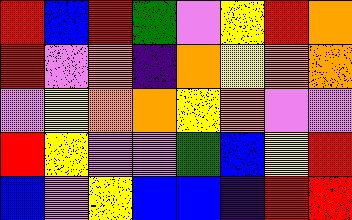[["red", "blue", "red", "green", "violet", "yellow", "red", "orange"], ["red", "violet", "orange", "indigo", "orange", "yellow", "orange", "orange"], ["violet", "yellow", "orange", "orange", "yellow", "orange", "violet", "violet"], ["red", "yellow", "violet", "violet", "green", "blue", "yellow", "red"], ["blue", "violet", "yellow", "blue", "blue", "indigo", "red", "red"]]